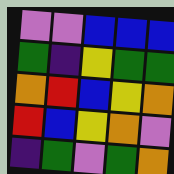[["violet", "violet", "blue", "blue", "blue"], ["green", "indigo", "yellow", "green", "green"], ["orange", "red", "blue", "yellow", "orange"], ["red", "blue", "yellow", "orange", "violet"], ["indigo", "green", "violet", "green", "orange"]]